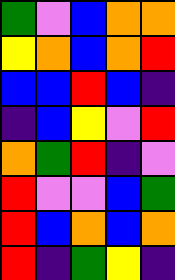[["green", "violet", "blue", "orange", "orange"], ["yellow", "orange", "blue", "orange", "red"], ["blue", "blue", "red", "blue", "indigo"], ["indigo", "blue", "yellow", "violet", "red"], ["orange", "green", "red", "indigo", "violet"], ["red", "violet", "violet", "blue", "green"], ["red", "blue", "orange", "blue", "orange"], ["red", "indigo", "green", "yellow", "indigo"]]